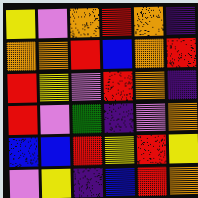[["yellow", "violet", "orange", "red", "orange", "indigo"], ["orange", "orange", "red", "blue", "orange", "red"], ["red", "yellow", "violet", "red", "orange", "indigo"], ["red", "violet", "green", "indigo", "violet", "orange"], ["blue", "blue", "red", "yellow", "red", "yellow"], ["violet", "yellow", "indigo", "blue", "red", "orange"]]